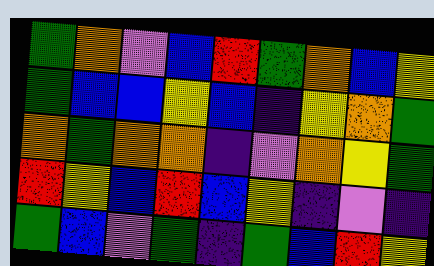[["green", "orange", "violet", "blue", "red", "green", "orange", "blue", "yellow"], ["green", "blue", "blue", "yellow", "blue", "indigo", "yellow", "orange", "green"], ["orange", "green", "orange", "orange", "indigo", "violet", "orange", "yellow", "green"], ["red", "yellow", "blue", "red", "blue", "yellow", "indigo", "violet", "indigo"], ["green", "blue", "violet", "green", "indigo", "green", "blue", "red", "yellow"]]